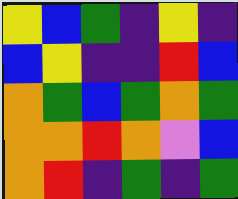[["yellow", "blue", "green", "indigo", "yellow", "indigo"], ["blue", "yellow", "indigo", "indigo", "red", "blue"], ["orange", "green", "blue", "green", "orange", "green"], ["orange", "orange", "red", "orange", "violet", "blue"], ["orange", "red", "indigo", "green", "indigo", "green"]]